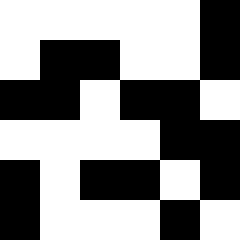[["white", "white", "white", "white", "white", "black"], ["white", "black", "black", "white", "white", "black"], ["black", "black", "white", "black", "black", "white"], ["white", "white", "white", "white", "black", "black"], ["black", "white", "black", "black", "white", "black"], ["black", "white", "white", "white", "black", "white"]]